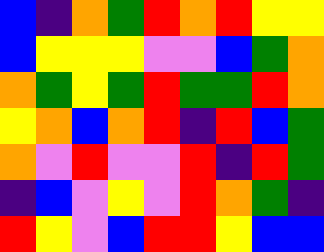[["blue", "indigo", "orange", "green", "red", "orange", "red", "yellow", "yellow"], ["blue", "yellow", "yellow", "yellow", "violet", "violet", "blue", "green", "orange"], ["orange", "green", "yellow", "green", "red", "green", "green", "red", "orange"], ["yellow", "orange", "blue", "orange", "red", "indigo", "red", "blue", "green"], ["orange", "violet", "red", "violet", "violet", "red", "indigo", "red", "green"], ["indigo", "blue", "violet", "yellow", "violet", "red", "orange", "green", "indigo"], ["red", "yellow", "violet", "blue", "red", "red", "yellow", "blue", "blue"]]